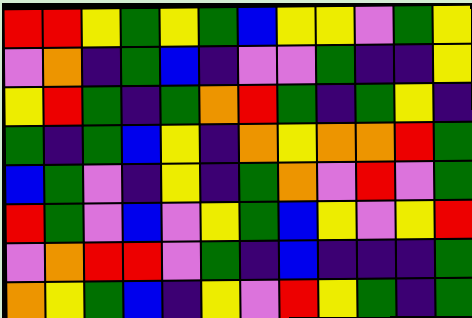[["red", "red", "yellow", "green", "yellow", "green", "blue", "yellow", "yellow", "violet", "green", "yellow"], ["violet", "orange", "indigo", "green", "blue", "indigo", "violet", "violet", "green", "indigo", "indigo", "yellow"], ["yellow", "red", "green", "indigo", "green", "orange", "red", "green", "indigo", "green", "yellow", "indigo"], ["green", "indigo", "green", "blue", "yellow", "indigo", "orange", "yellow", "orange", "orange", "red", "green"], ["blue", "green", "violet", "indigo", "yellow", "indigo", "green", "orange", "violet", "red", "violet", "green"], ["red", "green", "violet", "blue", "violet", "yellow", "green", "blue", "yellow", "violet", "yellow", "red"], ["violet", "orange", "red", "red", "violet", "green", "indigo", "blue", "indigo", "indigo", "indigo", "green"], ["orange", "yellow", "green", "blue", "indigo", "yellow", "violet", "red", "yellow", "green", "indigo", "green"]]